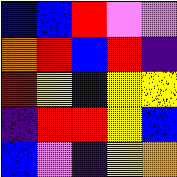[["blue", "blue", "red", "violet", "violet"], ["orange", "red", "blue", "red", "indigo"], ["red", "yellow", "blue", "yellow", "yellow"], ["indigo", "red", "red", "yellow", "blue"], ["blue", "violet", "indigo", "yellow", "orange"]]